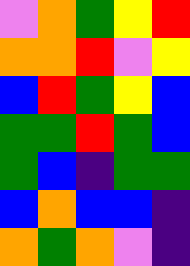[["violet", "orange", "green", "yellow", "red"], ["orange", "orange", "red", "violet", "yellow"], ["blue", "red", "green", "yellow", "blue"], ["green", "green", "red", "green", "blue"], ["green", "blue", "indigo", "green", "green"], ["blue", "orange", "blue", "blue", "indigo"], ["orange", "green", "orange", "violet", "indigo"]]